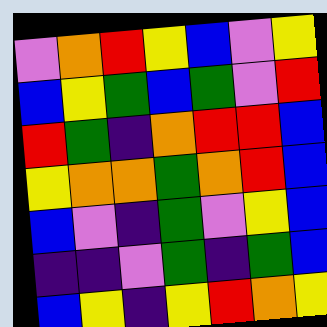[["violet", "orange", "red", "yellow", "blue", "violet", "yellow"], ["blue", "yellow", "green", "blue", "green", "violet", "red"], ["red", "green", "indigo", "orange", "red", "red", "blue"], ["yellow", "orange", "orange", "green", "orange", "red", "blue"], ["blue", "violet", "indigo", "green", "violet", "yellow", "blue"], ["indigo", "indigo", "violet", "green", "indigo", "green", "blue"], ["blue", "yellow", "indigo", "yellow", "red", "orange", "yellow"]]